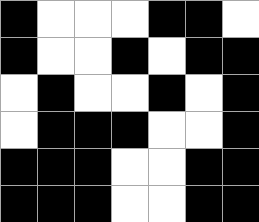[["black", "white", "white", "white", "black", "black", "white"], ["black", "white", "white", "black", "white", "black", "black"], ["white", "black", "white", "white", "black", "white", "black"], ["white", "black", "black", "black", "white", "white", "black"], ["black", "black", "black", "white", "white", "black", "black"], ["black", "black", "black", "white", "white", "black", "black"]]